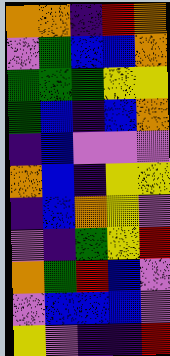[["orange", "orange", "indigo", "red", "orange"], ["violet", "green", "blue", "blue", "orange"], ["green", "green", "green", "yellow", "yellow"], ["green", "blue", "indigo", "blue", "orange"], ["indigo", "blue", "violet", "violet", "violet"], ["orange", "blue", "indigo", "yellow", "yellow"], ["indigo", "blue", "orange", "yellow", "violet"], ["violet", "indigo", "green", "yellow", "red"], ["orange", "green", "red", "blue", "violet"], ["violet", "blue", "blue", "blue", "violet"], ["yellow", "violet", "indigo", "indigo", "red"]]